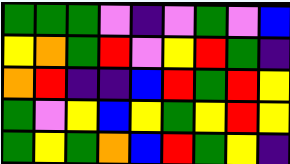[["green", "green", "green", "violet", "indigo", "violet", "green", "violet", "blue"], ["yellow", "orange", "green", "red", "violet", "yellow", "red", "green", "indigo"], ["orange", "red", "indigo", "indigo", "blue", "red", "green", "red", "yellow"], ["green", "violet", "yellow", "blue", "yellow", "green", "yellow", "red", "yellow"], ["green", "yellow", "green", "orange", "blue", "red", "green", "yellow", "indigo"]]